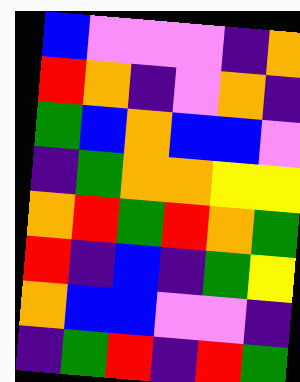[["blue", "violet", "violet", "violet", "indigo", "orange"], ["red", "orange", "indigo", "violet", "orange", "indigo"], ["green", "blue", "orange", "blue", "blue", "violet"], ["indigo", "green", "orange", "orange", "yellow", "yellow"], ["orange", "red", "green", "red", "orange", "green"], ["red", "indigo", "blue", "indigo", "green", "yellow"], ["orange", "blue", "blue", "violet", "violet", "indigo"], ["indigo", "green", "red", "indigo", "red", "green"]]